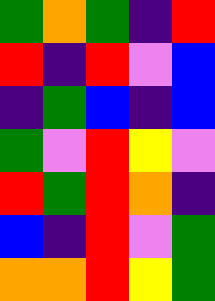[["green", "orange", "green", "indigo", "red"], ["red", "indigo", "red", "violet", "blue"], ["indigo", "green", "blue", "indigo", "blue"], ["green", "violet", "red", "yellow", "violet"], ["red", "green", "red", "orange", "indigo"], ["blue", "indigo", "red", "violet", "green"], ["orange", "orange", "red", "yellow", "green"]]